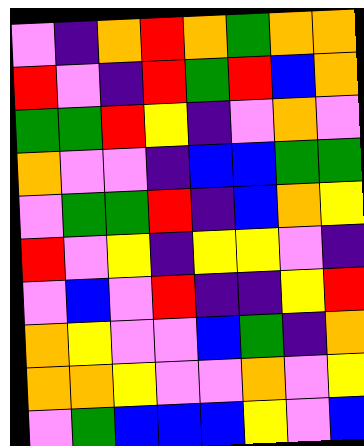[["violet", "indigo", "orange", "red", "orange", "green", "orange", "orange"], ["red", "violet", "indigo", "red", "green", "red", "blue", "orange"], ["green", "green", "red", "yellow", "indigo", "violet", "orange", "violet"], ["orange", "violet", "violet", "indigo", "blue", "blue", "green", "green"], ["violet", "green", "green", "red", "indigo", "blue", "orange", "yellow"], ["red", "violet", "yellow", "indigo", "yellow", "yellow", "violet", "indigo"], ["violet", "blue", "violet", "red", "indigo", "indigo", "yellow", "red"], ["orange", "yellow", "violet", "violet", "blue", "green", "indigo", "orange"], ["orange", "orange", "yellow", "violet", "violet", "orange", "violet", "yellow"], ["violet", "green", "blue", "blue", "blue", "yellow", "violet", "blue"]]